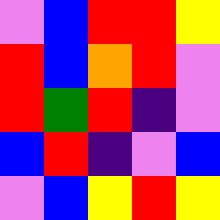[["violet", "blue", "red", "red", "yellow"], ["red", "blue", "orange", "red", "violet"], ["red", "green", "red", "indigo", "violet"], ["blue", "red", "indigo", "violet", "blue"], ["violet", "blue", "yellow", "red", "yellow"]]